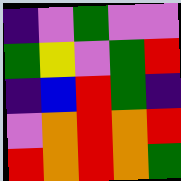[["indigo", "violet", "green", "violet", "violet"], ["green", "yellow", "violet", "green", "red"], ["indigo", "blue", "red", "green", "indigo"], ["violet", "orange", "red", "orange", "red"], ["red", "orange", "red", "orange", "green"]]